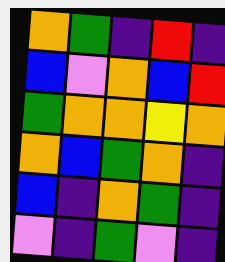[["orange", "green", "indigo", "red", "indigo"], ["blue", "violet", "orange", "blue", "red"], ["green", "orange", "orange", "yellow", "orange"], ["orange", "blue", "green", "orange", "indigo"], ["blue", "indigo", "orange", "green", "indigo"], ["violet", "indigo", "green", "violet", "indigo"]]